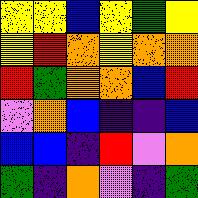[["yellow", "yellow", "blue", "yellow", "green", "yellow"], ["yellow", "red", "orange", "yellow", "orange", "orange"], ["red", "green", "orange", "orange", "blue", "red"], ["violet", "orange", "blue", "indigo", "indigo", "blue"], ["blue", "blue", "indigo", "red", "violet", "orange"], ["green", "indigo", "orange", "violet", "indigo", "green"]]